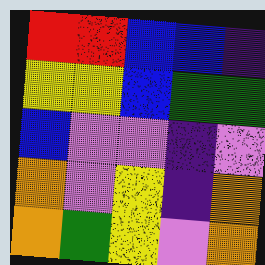[["red", "red", "blue", "blue", "indigo"], ["yellow", "yellow", "blue", "green", "green"], ["blue", "violet", "violet", "indigo", "violet"], ["orange", "violet", "yellow", "indigo", "orange"], ["orange", "green", "yellow", "violet", "orange"]]